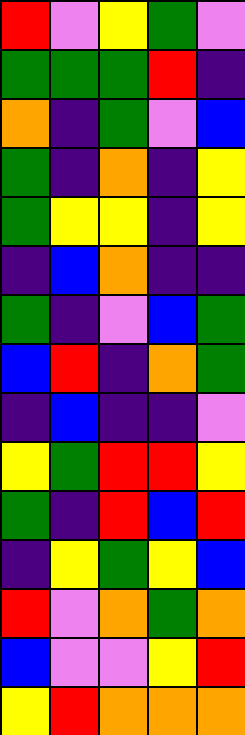[["red", "violet", "yellow", "green", "violet"], ["green", "green", "green", "red", "indigo"], ["orange", "indigo", "green", "violet", "blue"], ["green", "indigo", "orange", "indigo", "yellow"], ["green", "yellow", "yellow", "indigo", "yellow"], ["indigo", "blue", "orange", "indigo", "indigo"], ["green", "indigo", "violet", "blue", "green"], ["blue", "red", "indigo", "orange", "green"], ["indigo", "blue", "indigo", "indigo", "violet"], ["yellow", "green", "red", "red", "yellow"], ["green", "indigo", "red", "blue", "red"], ["indigo", "yellow", "green", "yellow", "blue"], ["red", "violet", "orange", "green", "orange"], ["blue", "violet", "violet", "yellow", "red"], ["yellow", "red", "orange", "orange", "orange"]]